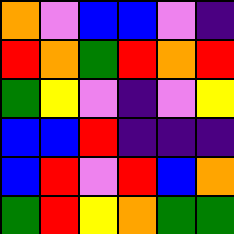[["orange", "violet", "blue", "blue", "violet", "indigo"], ["red", "orange", "green", "red", "orange", "red"], ["green", "yellow", "violet", "indigo", "violet", "yellow"], ["blue", "blue", "red", "indigo", "indigo", "indigo"], ["blue", "red", "violet", "red", "blue", "orange"], ["green", "red", "yellow", "orange", "green", "green"]]